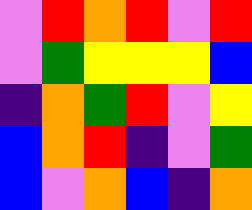[["violet", "red", "orange", "red", "violet", "red"], ["violet", "green", "yellow", "yellow", "yellow", "blue"], ["indigo", "orange", "green", "red", "violet", "yellow"], ["blue", "orange", "red", "indigo", "violet", "green"], ["blue", "violet", "orange", "blue", "indigo", "orange"]]